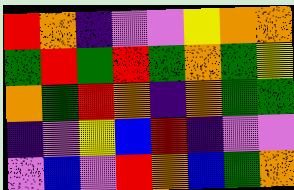[["red", "orange", "indigo", "violet", "violet", "yellow", "orange", "orange"], ["green", "red", "green", "red", "green", "orange", "green", "yellow"], ["orange", "green", "red", "orange", "indigo", "orange", "green", "green"], ["indigo", "violet", "yellow", "blue", "red", "indigo", "violet", "violet"], ["violet", "blue", "violet", "red", "orange", "blue", "green", "orange"]]